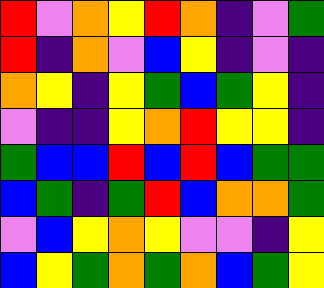[["red", "violet", "orange", "yellow", "red", "orange", "indigo", "violet", "green"], ["red", "indigo", "orange", "violet", "blue", "yellow", "indigo", "violet", "indigo"], ["orange", "yellow", "indigo", "yellow", "green", "blue", "green", "yellow", "indigo"], ["violet", "indigo", "indigo", "yellow", "orange", "red", "yellow", "yellow", "indigo"], ["green", "blue", "blue", "red", "blue", "red", "blue", "green", "green"], ["blue", "green", "indigo", "green", "red", "blue", "orange", "orange", "green"], ["violet", "blue", "yellow", "orange", "yellow", "violet", "violet", "indigo", "yellow"], ["blue", "yellow", "green", "orange", "green", "orange", "blue", "green", "yellow"]]